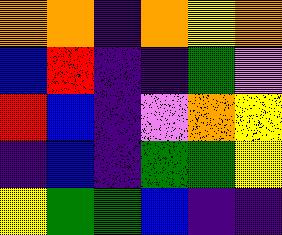[["orange", "orange", "indigo", "orange", "yellow", "orange"], ["blue", "red", "indigo", "indigo", "green", "violet"], ["red", "blue", "indigo", "violet", "orange", "yellow"], ["indigo", "blue", "indigo", "green", "green", "yellow"], ["yellow", "green", "green", "blue", "indigo", "indigo"]]